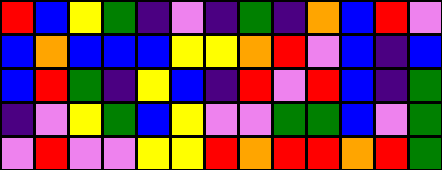[["red", "blue", "yellow", "green", "indigo", "violet", "indigo", "green", "indigo", "orange", "blue", "red", "violet"], ["blue", "orange", "blue", "blue", "blue", "yellow", "yellow", "orange", "red", "violet", "blue", "indigo", "blue"], ["blue", "red", "green", "indigo", "yellow", "blue", "indigo", "red", "violet", "red", "blue", "indigo", "green"], ["indigo", "violet", "yellow", "green", "blue", "yellow", "violet", "violet", "green", "green", "blue", "violet", "green"], ["violet", "red", "violet", "violet", "yellow", "yellow", "red", "orange", "red", "red", "orange", "red", "green"]]